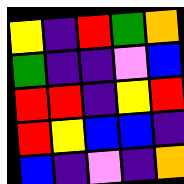[["yellow", "indigo", "red", "green", "orange"], ["green", "indigo", "indigo", "violet", "blue"], ["red", "red", "indigo", "yellow", "red"], ["red", "yellow", "blue", "blue", "indigo"], ["blue", "indigo", "violet", "indigo", "orange"]]